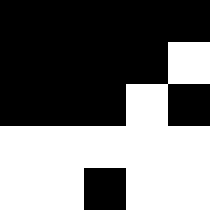[["black", "black", "black", "black", "black"], ["black", "black", "black", "black", "white"], ["black", "black", "black", "white", "black"], ["white", "white", "white", "white", "white"], ["white", "white", "black", "white", "white"]]